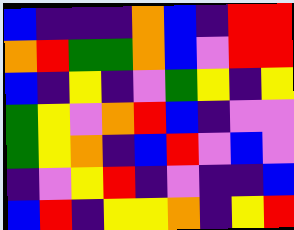[["blue", "indigo", "indigo", "indigo", "orange", "blue", "indigo", "red", "red"], ["orange", "red", "green", "green", "orange", "blue", "violet", "red", "red"], ["blue", "indigo", "yellow", "indigo", "violet", "green", "yellow", "indigo", "yellow"], ["green", "yellow", "violet", "orange", "red", "blue", "indigo", "violet", "violet"], ["green", "yellow", "orange", "indigo", "blue", "red", "violet", "blue", "violet"], ["indigo", "violet", "yellow", "red", "indigo", "violet", "indigo", "indigo", "blue"], ["blue", "red", "indigo", "yellow", "yellow", "orange", "indigo", "yellow", "red"]]